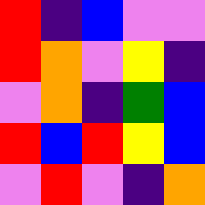[["red", "indigo", "blue", "violet", "violet"], ["red", "orange", "violet", "yellow", "indigo"], ["violet", "orange", "indigo", "green", "blue"], ["red", "blue", "red", "yellow", "blue"], ["violet", "red", "violet", "indigo", "orange"]]